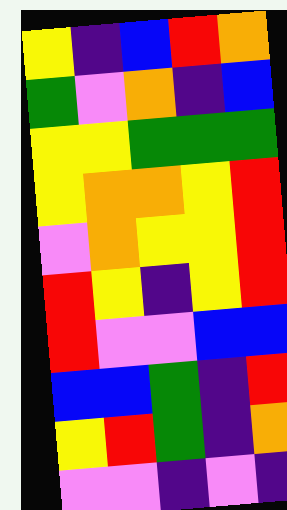[["yellow", "indigo", "blue", "red", "orange"], ["green", "violet", "orange", "indigo", "blue"], ["yellow", "yellow", "green", "green", "green"], ["yellow", "orange", "orange", "yellow", "red"], ["violet", "orange", "yellow", "yellow", "red"], ["red", "yellow", "indigo", "yellow", "red"], ["red", "violet", "violet", "blue", "blue"], ["blue", "blue", "green", "indigo", "red"], ["yellow", "red", "green", "indigo", "orange"], ["violet", "violet", "indigo", "violet", "indigo"]]